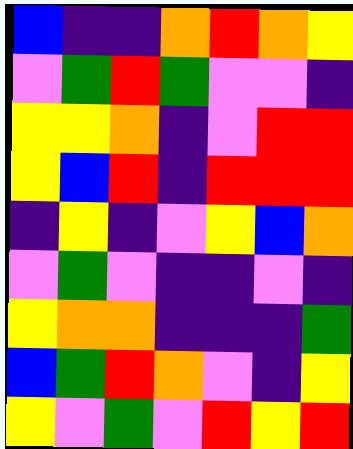[["blue", "indigo", "indigo", "orange", "red", "orange", "yellow"], ["violet", "green", "red", "green", "violet", "violet", "indigo"], ["yellow", "yellow", "orange", "indigo", "violet", "red", "red"], ["yellow", "blue", "red", "indigo", "red", "red", "red"], ["indigo", "yellow", "indigo", "violet", "yellow", "blue", "orange"], ["violet", "green", "violet", "indigo", "indigo", "violet", "indigo"], ["yellow", "orange", "orange", "indigo", "indigo", "indigo", "green"], ["blue", "green", "red", "orange", "violet", "indigo", "yellow"], ["yellow", "violet", "green", "violet", "red", "yellow", "red"]]